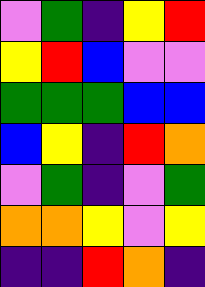[["violet", "green", "indigo", "yellow", "red"], ["yellow", "red", "blue", "violet", "violet"], ["green", "green", "green", "blue", "blue"], ["blue", "yellow", "indigo", "red", "orange"], ["violet", "green", "indigo", "violet", "green"], ["orange", "orange", "yellow", "violet", "yellow"], ["indigo", "indigo", "red", "orange", "indigo"]]